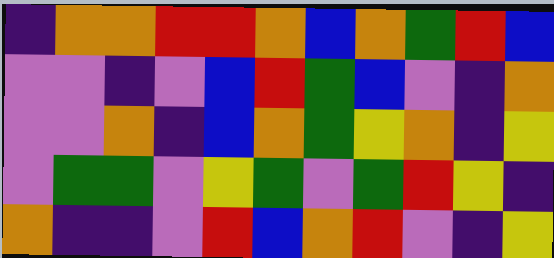[["indigo", "orange", "orange", "red", "red", "orange", "blue", "orange", "green", "red", "blue"], ["violet", "violet", "indigo", "violet", "blue", "red", "green", "blue", "violet", "indigo", "orange"], ["violet", "violet", "orange", "indigo", "blue", "orange", "green", "yellow", "orange", "indigo", "yellow"], ["violet", "green", "green", "violet", "yellow", "green", "violet", "green", "red", "yellow", "indigo"], ["orange", "indigo", "indigo", "violet", "red", "blue", "orange", "red", "violet", "indigo", "yellow"]]